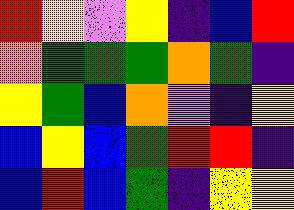[["red", "yellow", "violet", "yellow", "indigo", "blue", "red"], ["orange", "green", "green", "green", "orange", "green", "indigo"], ["yellow", "green", "blue", "orange", "violet", "indigo", "yellow"], ["blue", "yellow", "blue", "green", "red", "red", "indigo"], ["blue", "red", "blue", "green", "indigo", "yellow", "yellow"]]